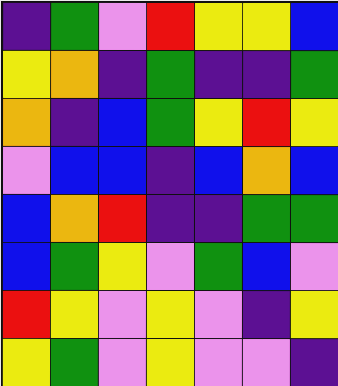[["indigo", "green", "violet", "red", "yellow", "yellow", "blue"], ["yellow", "orange", "indigo", "green", "indigo", "indigo", "green"], ["orange", "indigo", "blue", "green", "yellow", "red", "yellow"], ["violet", "blue", "blue", "indigo", "blue", "orange", "blue"], ["blue", "orange", "red", "indigo", "indigo", "green", "green"], ["blue", "green", "yellow", "violet", "green", "blue", "violet"], ["red", "yellow", "violet", "yellow", "violet", "indigo", "yellow"], ["yellow", "green", "violet", "yellow", "violet", "violet", "indigo"]]